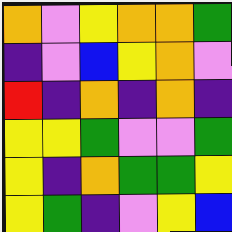[["orange", "violet", "yellow", "orange", "orange", "green"], ["indigo", "violet", "blue", "yellow", "orange", "violet"], ["red", "indigo", "orange", "indigo", "orange", "indigo"], ["yellow", "yellow", "green", "violet", "violet", "green"], ["yellow", "indigo", "orange", "green", "green", "yellow"], ["yellow", "green", "indigo", "violet", "yellow", "blue"]]